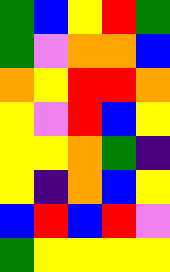[["green", "blue", "yellow", "red", "green"], ["green", "violet", "orange", "orange", "blue"], ["orange", "yellow", "red", "red", "orange"], ["yellow", "violet", "red", "blue", "yellow"], ["yellow", "yellow", "orange", "green", "indigo"], ["yellow", "indigo", "orange", "blue", "yellow"], ["blue", "red", "blue", "red", "violet"], ["green", "yellow", "yellow", "yellow", "yellow"]]